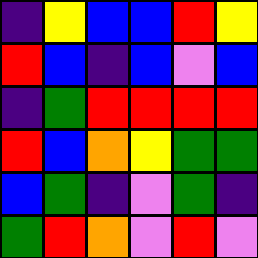[["indigo", "yellow", "blue", "blue", "red", "yellow"], ["red", "blue", "indigo", "blue", "violet", "blue"], ["indigo", "green", "red", "red", "red", "red"], ["red", "blue", "orange", "yellow", "green", "green"], ["blue", "green", "indigo", "violet", "green", "indigo"], ["green", "red", "orange", "violet", "red", "violet"]]